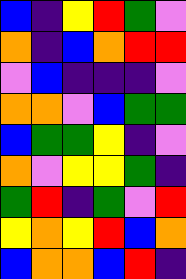[["blue", "indigo", "yellow", "red", "green", "violet"], ["orange", "indigo", "blue", "orange", "red", "red"], ["violet", "blue", "indigo", "indigo", "indigo", "violet"], ["orange", "orange", "violet", "blue", "green", "green"], ["blue", "green", "green", "yellow", "indigo", "violet"], ["orange", "violet", "yellow", "yellow", "green", "indigo"], ["green", "red", "indigo", "green", "violet", "red"], ["yellow", "orange", "yellow", "red", "blue", "orange"], ["blue", "orange", "orange", "blue", "red", "indigo"]]